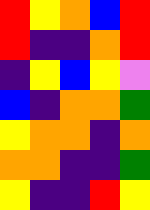[["red", "yellow", "orange", "blue", "red"], ["red", "indigo", "indigo", "orange", "red"], ["indigo", "yellow", "blue", "yellow", "violet"], ["blue", "indigo", "orange", "orange", "green"], ["yellow", "orange", "orange", "indigo", "orange"], ["orange", "orange", "indigo", "indigo", "green"], ["yellow", "indigo", "indigo", "red", "yellow"]]